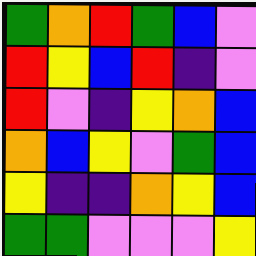[["green", "orange", "red", "green", "blue", "violet"], ["red", "yellow", "blue", "red", "indigo", "violet"], ["red", "violet", "indigo", "yellow", "orange", "blue"], ["orange", "blue", "yellow", "violet", "green", "blue"], ["yellow", "indigo", "indigo", "orange", "yellow", "blue"], ["green", "green", "violet", "violet", "violet", "yellow"]]